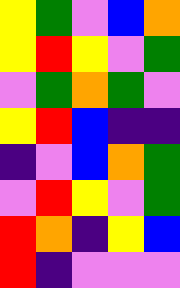[["yellow", "green", "violet", "blue", "orange"], ["yellow", "red", "yellow", "violet", "green"], ["violet", "green", "orange", "green", "violet"], ["yellow", "red", "blue", "indigo", "indigo"], ["indigo", "violet", "blue", "orange", "green"], ["violet", "red", "yellow", "violet", "green"], ["red", "orange", "indigo", "yellow", "blue"], ["red", "indigo", "violet", "violet", "violet"]]